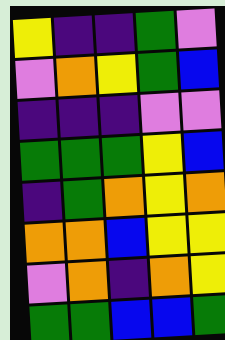[["yellow", "indigo", "indigo", "green", "violet"], ["violet", "orange", "yellow", "green", "blue"], ["indigo", "indigo", "indigo", "violet", "violet"], ["green", "green", "green", "yellow", "blue"], ["indigo", "green", "orange", "yellow", "orange"], ["orange", "orange", "blue", "yellow", "yellow"], ["violet", "orange", "indigo", "orange", "yellow"], ["green", "green", "blue", "blue", "green"]]